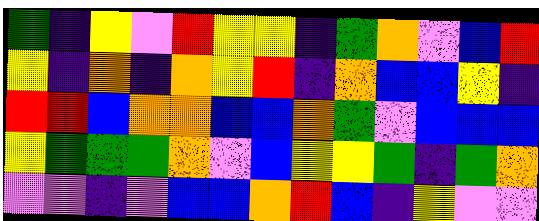[["green", "indigo", "yellow", "violet", "red", "yellow", "yellow", "indigo", "green", "orange", "violet", "blue", "red"], ["yellow", "indigo", "orange", "indigo", "orange", "yellow", "red", "indigo", "orange", "blue", "blue", "yellow", "indigo"], ["red", "red", "blue", "orange", "orange", "blue", "blue", "orange", "green", "violet", "blue", "blue", "blue"], ["yellow", "green", "green", "green", "orange", "violet", "blue", "yellow", "yellow", "green", "indigo", "green", "orange"], ["violet", "violet", "indigo", "violet", "blue", "blue", "orange", "red", "blue", "indigo", "yellow", "violet", "violet"]]